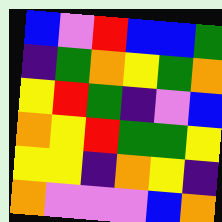[["blue", "violet", "red", "blue", "blue", "green"], ["indigo", "green", "orange", "yellow", "green", "orange"], ["yellow", "red", "green", "indigo", "violet", "blue"], ["orange", "yellow", "red", "green", "green", "yellow"], ["yellow", "yellow", "indigo", "orange", "yellow", "indigo"], ["orange", "violet", "violet", "violet", "blue", "orange"]]